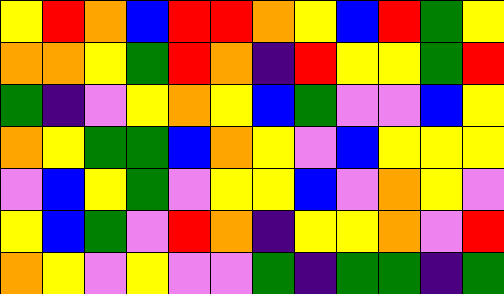[["yellow", "red", "orange", "blue", "red", "red", "orange", "yellow", "blue", "red", "green", "yellow"], ["orange", "orange", "yellow", "green", "red", "orange", "indigo", "red", "yellow", "yellow", "green", "red"], ["green", "indigo", "violet", "yellow", "orange", "yellow", "blue", "green", "violet", "violet", "blue", "yellow"], ["orange", "yellow", "green", "green", "blue", "orange", "yellow", "violet", "blue", "yellow", "yellow", "yellow"], ["violet", "blue", "yellow", "green", "violet", "yellow", "yellow", "blue", "violet", "orange", "yellow", "violet"], ["yellow", "blue", "green", "violet", "red", "orange", "indigo", "yellow", "yellow", "orange", "violet", "red"], ["orange", "yellow", "violet", "yellow", "violet", "violet", "green", "indigo", "green", "green", "indigo", "green"]]